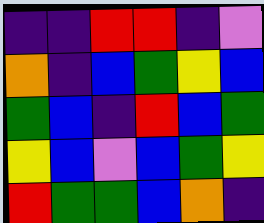[["indigo", "indigo", "red", "red", "indigo", "violet"], ["orange", "indigo", "blue", "green", "yellow", "blue"], ["green", "blue", "indigo", "red", "blue", "green"], ["yellow", "blue", "violet", "blue", "green", "yellow"], ["red", "green", "green", "blue", "orange", "indigo"]]